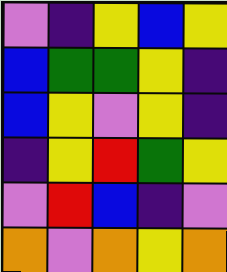[["violet", "indigo", "yellow", "blue", "yellow"], ["blue", "green", "green", "yellow", "indigo"], ["blue", "yellow", "violet", "yellow", "indigo"], ["indigo", "yellow", "red", "green", "yellow"], ["violet", "red", "blue", "indigo", "violet"], ["orange", "violet", "orange", "yellow", "orange"]]